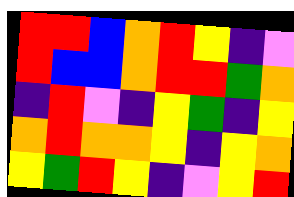[["red", "red", "blue", "orange", "red", "yellow", "indigo", "violet"], ["red", "blue", "blue", "orange", "red", "red", "green", "orange"], ["indigo", "red", "violet", "indigo", "yellow", "green", "indigo", "yellow"], ["orange", "red", "orange", "orange", "yellow", "indigo", "yellow", "orange"], ["yellow", "green", "red", "yellow", "indigo", "violet", "yellow", "red"]]